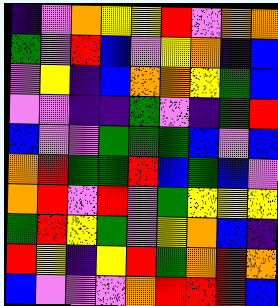[["indigo", "violet", "orange", "yellow", "yellow", "red", "violet", "orange", "orange"], ["green", "violet", "red", "blue", "violet", "yellow", "orange", "indigo", "blue"], ["violet", "yellow", "indigo", "blue", "orange", "orange", "yellow", "green", "blue"], ["violet", "violet", "indigo", "indigo", "green", "violet", "indigo", "green", "red"], ["blue", "violet", "violet", "green", "green", "green", "blue", "violet", "blue"], ["orange", "red", "green", "green", "red", "blue", "green", "blue", "violet"], ["orange", "red", "violet", "red", "violet", "green", "yellow", "yellow", "yellow"], ["green", "red", "yellow", "green", "violet", "yellow", "orange", "blue", "indigo"], ["red", "yellow", "indigo", "yellow", "red", "green", "orange", "red", "orange"], ["blue", "violet", "violet", "violet", "orange", "red", "red", "red", "blue"]]